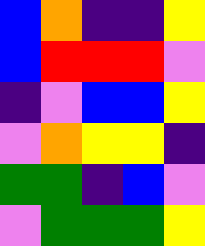[["blue", "orange", "indigo", "indigo", "yellow"], ["blue", "red", "red", "red", "violet"], ["indigo", "violet", "blue", "blue", "yellow"], ["violet", "orange", "yellow", "yellow", "indigo"], ["green", "green", "indigo", "blue", "violet"], ["violet", "green", "green", "green", "yellow"]]